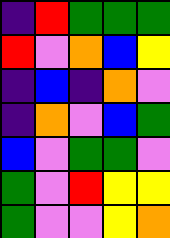[["indigo", "red", "green", "green", "green"], ["red", "violet", "orange", "blue", "yellow"], ["indigo", "blue", "indigo", "orange", "violet"], ["indigo", "orange", "violet", "blue", "green"], ["blue", "violet", "green", "green", "violet"], ["green", "violet", "red", "yellow", "yellow"], ["green", "violet", "violet", "yellow", "orange"]]